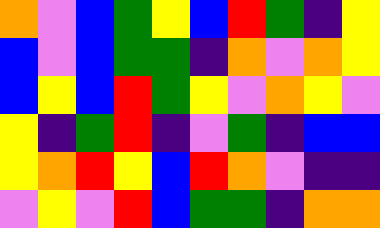[["orange", "violet", "blue", "green", "yellow", "blue", "red", "green", "indigo", "yellow"], ["blue", "violet", "blue", "green", "green", "indigo", "orange", "violet", "orange", "yellow"], ["blue", "yellow", "blue", "red", "green", "yellow", "violet", "orange", "yellow", "violet"], ["yellow", "indigo", "green", "red", "indigo", "violet", "green", "indigo", "blue", "blue"], ["yellow", "orange", "red", "yellow", "blue", "red", "orange", "violet", "indigo", "indigo"], ["violet", "yellow", "violet", "red", "blue", "green", "green", "indigo", "orange", "orange"]]